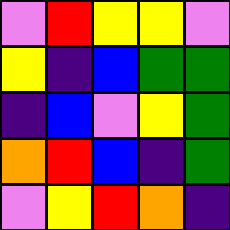[["violet", "red", "yellow", "yellow", "violet"], ["yellow", "indigo", "blue", "green", "green"], ["indigo", "blue", "violet", "yellow", "green"], ["orange", "red", "blue", "indigo", "green"], ["violet", "yellow", "red", "orange", "indigo"]]